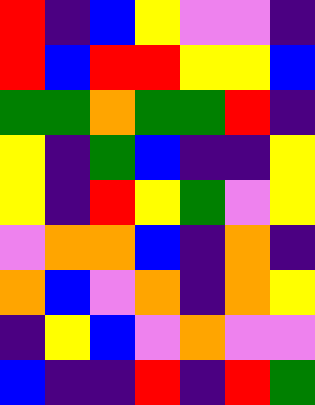[["red", "indigo", "blue", "yellow", "violet", "violet", "indigo"], ["red", "blue", "red", "red", "yellow", "yellow", "blue"], ["green", "green", "orange", "green", "green", "red", "indigo"], ["yellow", "indigo", "green", "blue", "indigo", "indigo", "yellow"], ["yellow", "indigo", "red", "yellow", "green", "violet", "yellow"], ["violet", "orange", "orange", "blue", "indigo", "orange", "indigo"], ["orange", "blue", "violet", "orange", "indigo", "orange", "yellow"], ["indigo", "yellow", "blue", "violet", "orange", "violet", "violet"], ["blue", "indigo", "indigo", "red", "indigo", "red", "green"]]